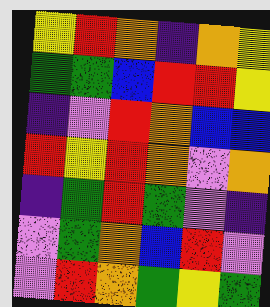[["yellow", "red", "orange", "indigo", "orange", "yellow"], ["green", "green", "blue", "red", "red", "yellow"], ["indigo", "violet", "red", "orange", "blue", "blue"], ["red", "yellow", "red", "orange", "violet", "orange"], ["indigo", "green", "red", "green", "violet", "indigo"], ["violet", "green", "orange", "blue", "red", "violet"], ["violet", "red", "orange", "green", "yellow", "green"]]